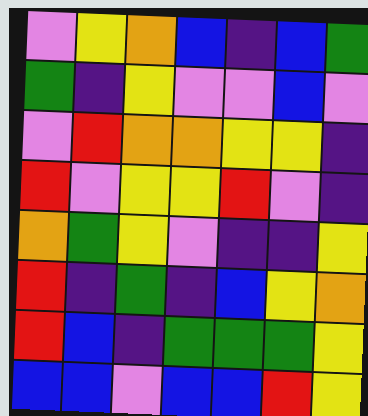[["violet", "yellow", "orange", "blue", "indigo", "blue", "green"], ["green", "indigo", "yellow", "violet", "violet", "blue", "violet"], ["violet", "red", "orange", "orange", "yellow", "yellow", "indigo"], ["red", "violet", "yellow", "yellow", "red", "violet", "indigo"], ["orange", "green", "yellow", "violet", "indigo", "indigo", "yellow"], ["red", "indigo", "green", "indigo", "blue", "yellow", "orange"], ["red", "blue", "indigo", "green", "green", "green", "yellow"], ["blue", "blue", "violet", "blue", "blue", "red", "yellow"]]